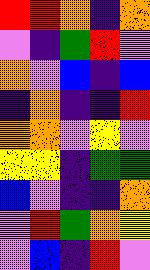[["red", "red", "orange", "indigo", "orange"], ["violet", "indigo", "green", "red", "violet"], ["orange", "violet", "blue", "indigo", "blue"], ["indigo", "orange", "indigo", "indigo", "red"], ["orange", "orange", "violet", "yellow", "violet"], ["yellow", "yellow", "indigo", "green", "green"], ["blue", "violet", "indigo", "indigo", "orange"], ["violet", "red", "green", "orange", "yellow"], ["violet", "blue", "indigo", "red", "violet"]]